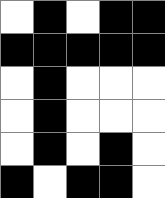[["white", "black", "white", "black", "black"], ["black", "black", "black", "black", "black"], ["white", "black", "white", "white", "white"], ["white", "black", "white", "white", "white"], ["white", "black", "white", "black", "white"], ["black", "white", "black", "black", "white"]]